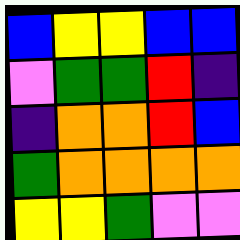[["blue", "yellow", "yellow", "blue", "blue"], ["violet", "green", "green", "red", "indigo"], ["indigo", "orange", "orange", "red", "blue"], ["green", "orange", "orange", "orange", "orange"], ["yellow", "yellow", "green", "violet", "violet"]]